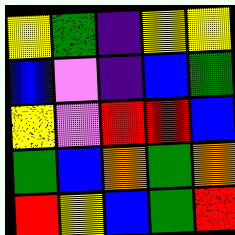[["yellow", "green", "indigo", "yellow", "yellow"], ["blue", "violet", "indigo", "blue", "green"], ["yellow", "violet", "red", "red", "blue"], ["green", "blue", "orange", "green", "orange"], ["red", "yellow", "blue", "green", "red"]]